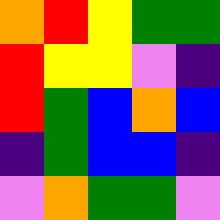[["orange", "red", "yellow", "green", "green"], ["red", "yellow", "yellow", "violet", "indigo"], ["red", "green", "blue", "orange", "blue"], ["indigo", "green", "blue", "blue", "indigo"], ["violet", "orange", "green", "green", "violet"]]